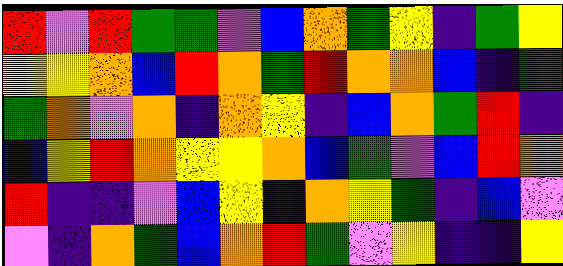[["red", "violet", "red", "green", "green", "violet", "blue", "orange", "green", "yellow", "indigo", "green", "yellow"], ["yellow", "yellow", "orange", "blue", "red", "orange", "green", "red", "orange", "orange", "blue", "indigo", "green"], ["green", "orange", "violet", "orange", "indigo", "orange", "yellow", "indigo", "blue", "orange", "green", "red", "indigo"], ["blue", "yellow", "red", "orange", "yellow", "yellow", "orange", "blue", "green", "violet", "blue", "red", "orange"], ["red", "indigo", "indigo", "violet", "blue", "yellow", "indigo", "orange", "yellow", "green", "indigo", "blue", "violet"], ["violet", "indigo", "orange", "green", "blue", "orange", "red", "green", "violet", "yellow", "indigo", "indigo", "yellow"]]